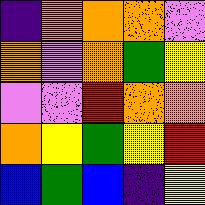[["indigo", "orange", "orange", "orange", "violet"], ["orange", "violet", "orange", "green", "yellow"], ["violet", "violet", "red", "orange", "orange"], ["orange", "yellow", "green", "yellow", "red"], ["blue", "green", "blue", "indigo", "yellow"]]